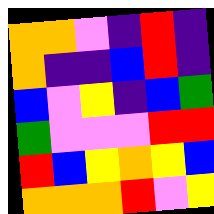[["orange", "orange", "violet", "indigo", "red", "indigo"], ["orange", "indigo", "indigo", "blue", "red", "indigo"], ["blue", "violet", "yellow", "indigo", "blue", "green"], ["green", "violet", "violet", "violet", "red", "red"], ["red", "blue", "yellow", "orange", "yellow", "blue"], ["orange", "orange", "orange", "red", "violet", "yellow"]]